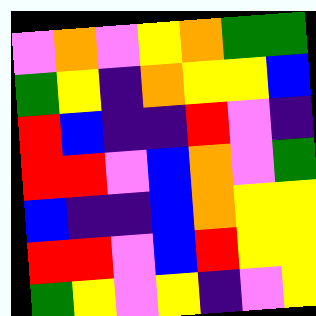[["violet", "orange", "violet", "yellow", "orange", "green", "green"], ["green", "yellow", "indigo", "orange", "yellow", "yellow", "blue"], ["red", "blue", "indigo", "indigo", "red", "violet", "indigo"], ["red", "red", "violet", "blue", "orange", "violet", "green"], ["blue", "indigo", "indigo", "blue", "orange", "yellow", "yellow"], ["red", "red", "violet", "blue", "red", "yellow", "yellow"], ["green", "yellow", "violet", "yellow", "indigo", "violet", "yellow"]]